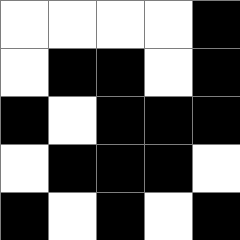[["white", "white", "white", "white", "black"], ["white", "black", "black", "white", "black"], ["black", "white", "black", "black", "black"], ["white", "black", "black", "black", "white"], ["black", "white", "black", "white", "black"]]